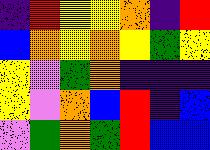[["indigo", "red", "yellow", "yellow", "orange", "indigo", "red"], ["blue", "orange", "yellow", "orange", "yellow", "green", "yellow"], ["yellow", "violet", "green", "orange", "indigo", "indigo", "indigo"], ["yellow", "violet", "orange", "blue", "red", "indigo", "blue"], ["violet", "green", "orange", "green", "red", "blue", "blue"]]